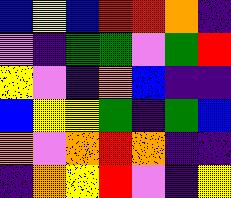[["blue", "yellow", "blue", "red", "red", "orange", "indigo"], ["violet", "indigo", "green", "green", "violet", "green", "red"], ["yellow", "violet", "indigo", "orange", "blue", "indigo", "indigo"], ["blue", "yellow", "yellow", "green", "indigo", "green", "blue"], ["orange", "violet", "orange", "red", "orange", "indigo", "indigo"], ["indigo", "orange", "yellow", "red", "violet", "indigo", "yellow"]]